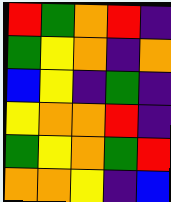[["red", "green", "orange", "red", "indigo"], ["green", "yellow", "orange", "indigo", "orange"], ["blue", "yellow", "indigo", "green", "indigo"], ["yellow", "orange", "orange", "red", "indigo"], ["green", "yellow", "orange", "green", "red"], ["orange", "orange", "yellow", "indigo", "blue"]]